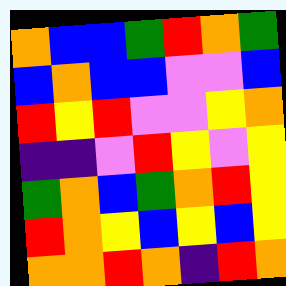[["orange", "blue", "blue", "green", "red", "orange", "green"], ["blue", "orange", "blue", "blue", "violet", "violet", "blue"], ["red", "yellow", "red", "violet", "violet", "yellow", "orange"], ["indigo", "indigo", "violet", "red", "yellow", "violet", "yellow"], ["green", "orange", "blue", "green", "orange", "red", "yellow"], ["red", "orange", "yellow", "blue", "yellow", "blue", "yellow"], ["orange", "orange", "red", "orange", "indigo", "red", "orange"]]